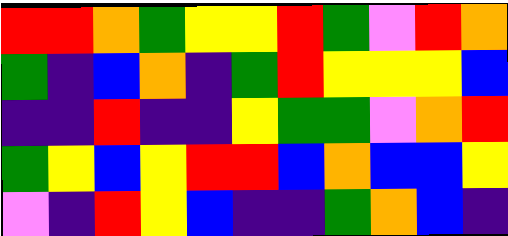[["red", "red", "orange", "green", "yellow", "yellow", "red", "green", "violet", "red", "orange"], ["green", "indigo", "blue", "orange", "indigo", "green", "red", "yellow", "yellow", "yellow", "blue"], ["indigo", "indigo", "red", "indigo", "indigo", "yellow", "green", "green", "violet", "orange", "red"], ["green", "yellow", "blue", "yellow", "red", "red", "blue", "orange", "blue", "blue", "yellow"], ["violet", "indigo", "red", "yellow", "blue", "indigo", "indigo", "green", "orange", "blue", "indigo"]]